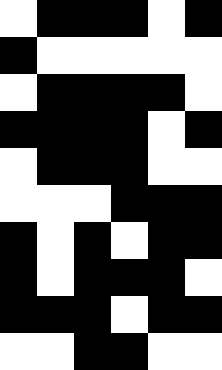[["white", "black", "black", "black", "white", "black"], ["black", "white", "white", "white", "white", "white"], ["white", "black", "black", "black", "black", "white"], ["black", "black", "black", "black", "white", "black"], ["white", "black", "black", "black", "white", "white"], ["white", "white", "white", "black", "black", "black"], ["black", "white", "black", "white", "black", "black"], ["black", "white", "black", "black", "black", "white"], ["black", "black", "black", "white", "black", "black"], ["white", "white", "black", "black", "white", "white"]]